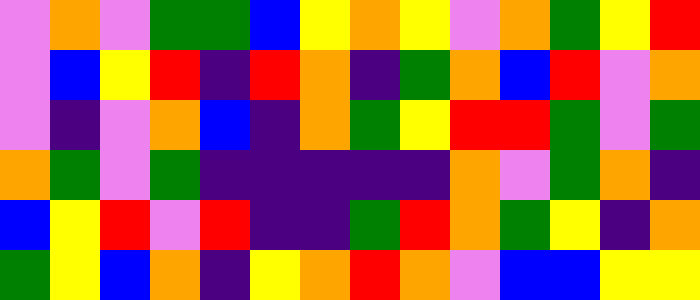[["violet", "orange", "violet", "green", "green", "blue", "yellow", "orange", "yellow", "violet", "orange", "green", "yellow", "red"], ["violet", "blue", "yellow", "red", "indigo", "red", "orange", "indigo", "green", "orange", "blue", "red", "violet", "orange"], ["violet", "indigo", "violet", "orange", "blue", "indigo", "orange", "green", "yellow", "red", "red", "green", "violet", "green"], ["orange", "green", "violet", "green", "indigo", "indigo", "indigo", "indigo", "indigo", "orange", "violet", "green", "orange", "indigo"], ["blue", "yellow", "red", "violet", "red", "indigo", "indigo", "green", "red", "orange", "green", "yellow", "indigo", "orange"], ["green", "yellow", "blue", "orange", "indigo", "yellow", "orange", "red", "orange", "violet", "blue", "blue", "yellow", "yellow"]]